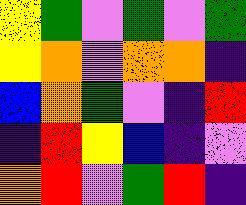[["yellow", "green", "violet", "green", "violet", "green"], ["yellow", "orange", "violet", "orange", "orange", "indigo"], ["blue", "orange", "green", "violet", "indigo", "red"], ["indigo", "red", "yellow", "blue", "indigo", "violet"], ["orange", "red", "violet", "green", "red", "indigo"]]